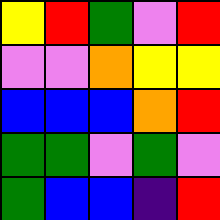[["yellow", "red", "green", "violet", "red"], ["violet", "violet", "orange", "yellow", "yellow"], ["blue", "blue", "blue", "orange", "red"], ["green", "green", "violet", "green", "violet"], ["green", "blue", "blue", "indigo", "red"]]